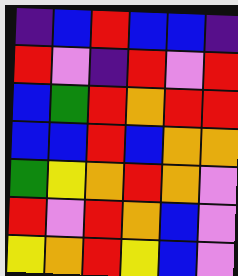[["indigo", "blue", "red", "blue", "blue", "indigo"], ["red", "violet", "indigo", "red", "violet", "red"], ["blue", "green", "red", "orange", "red", "red"], ["blue", "blue", "red", "blue", "orange", "orange"], ["green", "yellow", "orange", "red", "orange", "violet"], ["red", "violet", "red", "orange", "blue", "violet"], ["yellow", "orange", "red", "yellow", "blue", "violet"]]